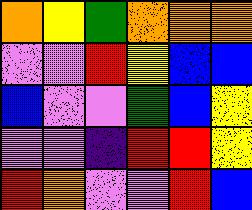[["orange", "yellow", "green", "orange", "orange", "orange"], ["violet", "violet", "red", "yellow", "blue", "blue"], ["blue", "violet", "violet", "green", "blue", "yellow"], ["violet", "violet", "indigo", "red", "red", "yellow"], ["red", "orange", "violet", "violet", "red", "blue"]]